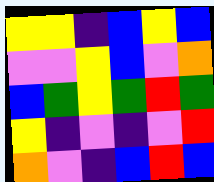[["yellow", "yellow", "indigo", "blue", "yellow", "blue"], ["violet", "violet", "yellow", "blue", "violet", "orange"], ["blue", "green", "yellow", "green", "red", "green"], ["yellow", "indigo", "violet", "indigo", "violet", "red"], ["orange", "violet", "indigo", "blue", "red", "blue"]]